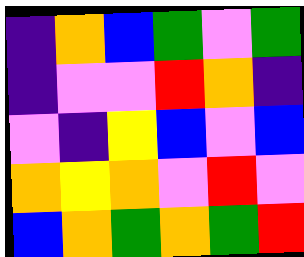[["indigo", "orange", "blue", "green", "violet", "green"], ["indigo", "violet", "violet", "red", "orange", "indigo"], ["violet", "indigo", "yellow", "blue", "violet", "blue"], ["orange", "yellow", "orange", "violet", "red", "violet"], ["blue", "orange", "green", "orange", "green", "red"]]